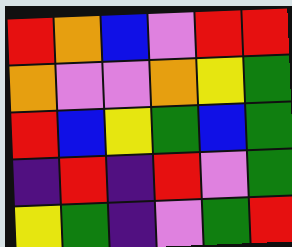[["red", "orange", "blue", "violet", "red", "red"], ["orange", "violet", "violet", "orange", "yellow", "green"], ["red", "blue", "yellow", "green", "blue", "green"], ["indigo", "red", "indigo", "red", "violet", "green"], ["yellow", "green", "indigo", "violet", "green", "red"]]